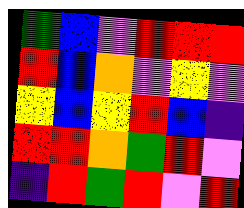[["green", "blue", "violet", "red", "red", "red"], ["red", "blue", "orange", "violet", "yellow", "violet"], ["yellow", "blue", "yellow", "red", "blue", "indigo"], ["red", "red", "orange", "green", "red", "violet"], ["indigo", "red", "green", "red", "violet", "red"]]